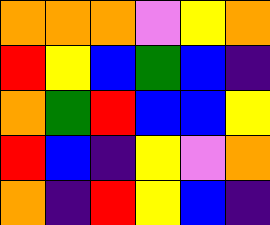[["orange", "orange", "orange", "violet", "yellow", "orange"], ["red", "yellow", "blue", "green", "blue", "indigo"], ["orange", "green", "red", "blue", "blue", "yellow"], ["red", "blue", "indigo", "yellow", "violet", "orange"], ["orange", "indigo", "red", "yellow", "blue", "indigo"]]